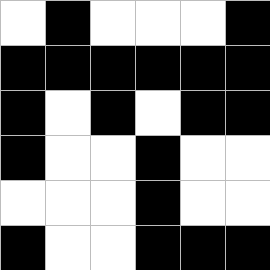[["white", "black", "white", "white", "white", "black"], ["black", "black", "black", "black", "black", "black"], ["black", "white", "black", "white", "black", "black"], ["black", "white", "white", "black", "white", "white"], ["white", "white", "white", "black", "white", "white"], ["black", "white", "white", "black", "black", "black"]]